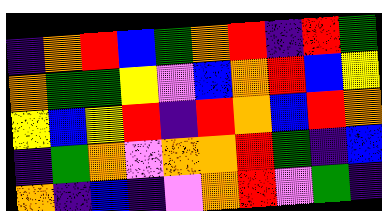[["indigo", "orange", "red", "blue", "green", "orange", "red", "indigo", "red", "green"], ["orange", "green", "green", "yellow", "violet", "blue", "orange", "red", "blue", "yellow"], ["yellow", "blue", "yellow", "red", "indigo", "red", "orange", "blue", "red", "orange"], ["indigo", "green", "orange", "violet", "orange", "orange", "red", "green", "indigo", "blue"], ["orange", "indigo", "blue", "indigo", "violet", "orange", "red", "violet", "green", "indigo"]]